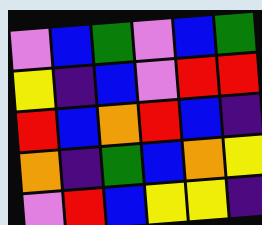[["violet", "blue", "green", "violet", "blue", "green"], ["yellow", "indigo", "blue", "violet", "red", "red"], ["red", "blue", "orange", "red", "blue", "indigo"], ["orange", "indigo", "green", "blue", "orange", "yellow"], ["violet", "red", "blue", "yellow", "yellow", "indigo"]]